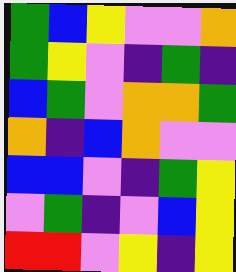[["green", "blue", "yellow", "violet", "violet", "orange"], ["green", "yellow", "violet", "indigo", "green", "indigo"], ["blue", "green", "violet", "orange", "orange", "green"], ["orange", "indigo", "blue", "orange", "violet", "violet"], ["blue", "blue", "violet", "indigo", "green", "yellow"], ["violet", "green", "indigo", "violet", "blue", "yellow"], ["red", "red", "violet", "yellow", "indigo", "yellow"]]